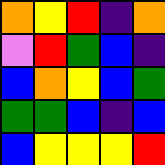[["orange", "yellow", "red", "indigo", "orange"], ["violet", "red", "green", "blue", "indigo"], ["blue", "orange", "yellow", "blue", "green"], ["green", "green", "blue", "indigo", "blue"], ["blue", "yellow", "yellow", "yellow", "red"]]